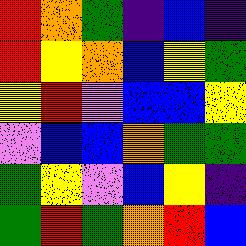[["red", "orange", "green", "indigo", "blue", "indigo"], ["red", "yellow", "orange", "blue", "yellow", "green"], ["yellow", "red", "violet", "blue", "blue", "yellow"], ["violet", "blue", "blue", "orange", "green", "green"], ["green", "yellow", "violet", "blue", "yellow", "indigo"], ["green", "red", "green", "orange", "red", "blue"]]